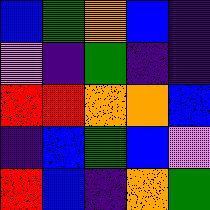[["blue", "green", "orange", "blue", "indigo"], ["violet", "indigo", "green", "indigo", "indigo"], ["red", "red", "orange", "orange", "blue"], ["indigo", "blue", "green", "blue", "violet"], ["red", "blue", "indigo", "orange", "green"]]